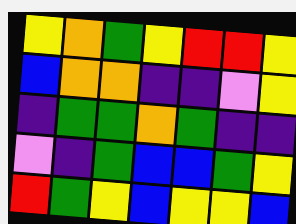[["yellow", "orange", "green", "yellow", "red", "red", "yellow"], ["blue", "orange", "orange", "indigo", "indigo", "violet", "yellow"], ["indigo", "green", "green", "orange", "green", "indigo", "indigo"], ["violet", "indigo", "green", "blue", "blue", "green", "yellow"], ["red", "green", "yellow", "blue", "yellow", "yellow", "blue"]]